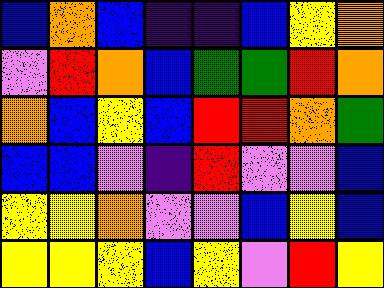[["blue", "orange", "blue", "indigo", "indigo", "blue", "yellow", "orange"], ["violet", "red", "orange", "blue", "green", "green", "red", "orange"], ["orange", "blue", "yellow", "blue", "red", "red", "orange", "green"], ["blue", "blue", "violet", "indigo", "red", "violet", "violet", "blue"], ["yellow", "yellow", "orange", "violet", "violet", "blue", "yellow", "blue"], ["yellow", "yellow", "yellow", "blue", "yellow", "violet", "red", "yellow"]]